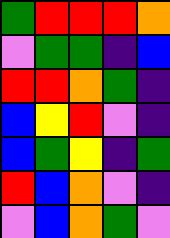[["green", "red", "red", "red", "orange"], ["violet", "green", "green", "indigo", "blue"], ["red", "red", "orange", "green", "indigo"], ["blue", "yellow", "red", "violet", "indigo"], ["blue", "green", "yellow", "indigo", "green"], ["red", "blue", "orange", "violet", "indigo"], ["violet", "blue", "orange", "green", "violet"]]